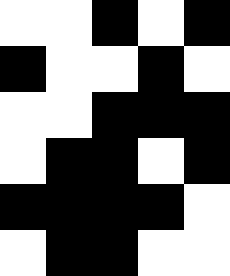[["white", "white", "black", "white", "black"], ["black", "white", "white", "black", "white"], ["white", "white", "black", "black", "black"], ["white", "black", "black", "white", "black"], ["black", "black", "black", "black", "white"], ["white", "black", "black", "white", "white"]]